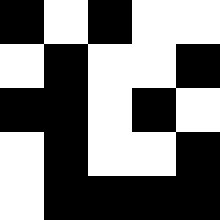[["black", "white", "black", "white", "white"], ["white", "black", "white", "white", "black"], ["black", "black", "white", "black", "white"], ["white", "black", "white", "white", "black"], ["white", "black", "black", "black", "black"]]